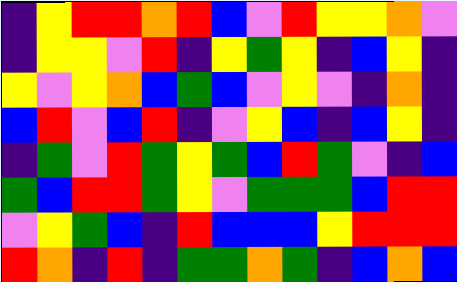[["indigo", "yellow", "red", "red", "orange", "red", "blue", "violet", "red", "yellow", "yellow", "orange", "violet"], ["indigo", "yellow", "yellow", "violet", "red", "indigo", "yellow", "green", "yellow", "indigo", "blue", "yellow", "indigo"], ["yellow", "violet", "yellow", "orange", "blue", "green", "blue", "violet", "yellow", "violet", "indigo", "orange", "indigo"], ["blue", "red", "violet", "blue", "red", "indigo", "violet", "yellow", "blue", "indigo", "blue", "yellow", "indigo"], ["indigo", "green", "violet", "red", "green", "yellow", "green", "blue", "red", "green", "violet", "indigo", "blue"], ["green", "blue", "red", "red", "green", "yellow", "violet", "green", "green", "green", "blue", "red", "red"], ["violet", "yellow", "green", "blue", "indigo", "red", "blue", "blue", "blue", "yellow", "red", "red", "red"], ["red", "orange", "indigo", "red", "indigo", "green", "green", "orange", "green", "indigo", "blue", "orange", "blue"]]